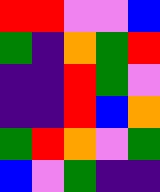[["red", "red", "violet", "violet", "blue"], ["green", "indigo", "orange", "green", "red"], ["indigo", "indigo", "red", "green", "violet"], ["indigo", "indigo", "red", "blue", "orange"], ["green", "red", "orange", "violet", "green"], ["blue", "violet", "green", "indigo", "indigo"]]